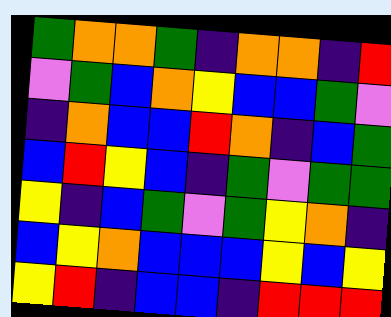[["green", "orange", "orange", "green", "indigo", "orange", "orange", "indigo", "red"], ["violet", "green", "blue", "orange", "yellow", "blue", "blue", "green", "violet"], ["indigo", "orange", "blue", "blue", "red", "orange", "indigo", "blue", "green"], ["blue", "red", "yellow", "blue", "indigo", "green", "violet", "green", "green"], ["yellow", "indigo", "blue", "green", "violet", "green", "yellow", "orange", "indigo"], ["blue", "yellow", "orange", "blue", "blue", "blue", "yellow", "blue", "yellow"], ["yellow", "red", "indigo", "blue", "blue", "indigo", "red", "red", "red"]]